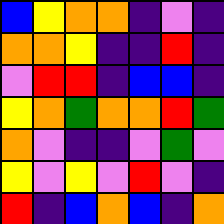[["blue", "yellow", "orange", "orange", "indigo", "violet", "indigo"], ["orange", "orange", "yellow", "indigo", "indigo", "red", "indigo"], ["violet", "red", "red", "indigo", "blue", "blue", "indigo"], ["yellow", "orange", "green", "orange", "orange", "red", "green"], ["orange", "violet", "indigo", "indigo", "violet", "green", "violet"], ["yellow", "violet", "yellow", "violet", "red", "violet", "indigo"], ["red", "indigo", "blue", "orange", "blue", "indigo", "orange"]]